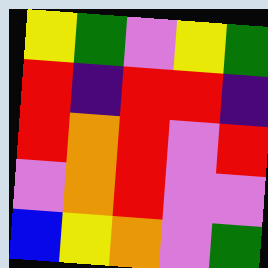[["yellow", "green", "violet", "yellow", "green"], ["red", "indigo", "red", "red", "indigo"], ["red", "orange", "red", "violet", "red"], ["violet", "orange", "red", "violet", "violet"], ["blue", "yellow", "orange", "violet", "green"]]